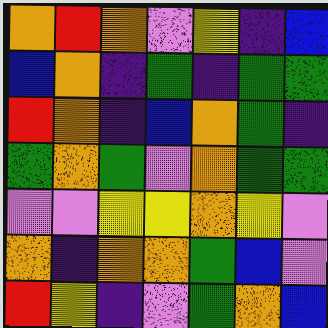[["orange", "red", "orange", "violet", "yellow", "indigo", "blue"], ["blue", "orange", "indigo", "green", "indigo", "green", "green"], ["red", "orange", "indigo", "blue", "orange", "green", "indigo"], ["green", "orange", "green", "violet", "orange", "green", "green"], ["violet", "violet", "yellow", "yellow", "orange", "yellow", "violet"], ["orange", "indigo", "orange", "orange", "green", "blue", "violet"], ["red", "yellow", "indigo", "violet", "green", "orange", "blue"]]